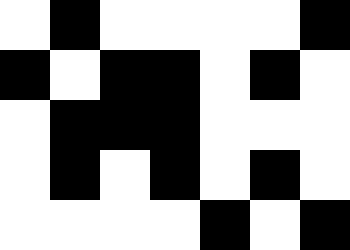[["white", "black", "white", "white", "white", "white", "black"], ["black", "white", "black", "black", "white", "black", "white"], ["white", "black", "black", "black", "white", "white", "white"], ["white", "black", "white", "black", "white", "black", "white"], ["white", "white", "white", "white", "black", "white", "black"]]